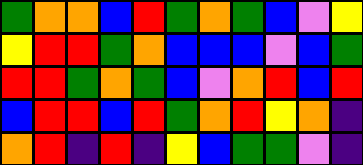[["green", "orange", "orange", "blue", "red", "green", "orange", "green", "blue", "violet", "yellow"], ["yellow", "red", "red", "green", "orange", "blue", "blue", "blue", "violet", "blue", "green"], ["red", "red", "green", "orange", "green", "blue", "violet", "orange", "red", "blue", "red"], ["blue", "red", "red", "blue", "red", "green", "orange", "red", "yellow", "orange", "indigo"], ["orange", "red", "indigo", "red", "indigo", "yellow", "blue", "green", "green", "violet", "indigo"]]